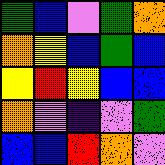[["green", "blue", "violet", "green", "orange"], ["orange", "yellow", "blue", "green", "blue"], ["yellow", "red", "yellow", "blue", "blue"], ["orange", "violet", "indigo", "violet", "green"], ["blue", "blue", "red", "orange", "violet"]]